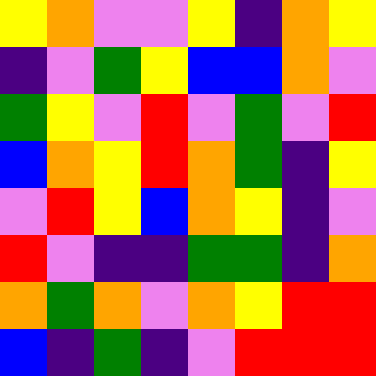[["yellow", "orange", "violet", "violet", "yellow", "indigo", "orange", "yellow"], ["indigo", "violet", "green", "yellow", "blue", "blue", "orange", "violet"], ["green", "yellow", "violet", "red", "violet", "green", "violet", "red"], ["blue", "orange", "yellow", "red", "orange", "green", "indigo", "yellow"], ["violet", "red", "yellow", "blue", "orange", "yellow", "indigo", "violet"], ["red", "violet", "indigo", "indigo", "green", "green", "indigo", "orange"], ["orange", "green", "orange", "violet", "orange", "yellow", "red", "red"], ["blue", "indigo", "green", "indigo", "violet", "red", "red", "red"]]